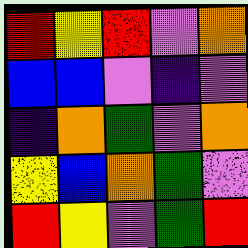[["red", "yellow", "red", "violet", "orange"], ["blue", "blue", "violet", "indigo", "violet"], ["indigo", "orange", "green", "violet", "orange"], ["yellow", "blue", "orange", "green", "violet"], ["red", "yellow", "violet", "green", "red"]]